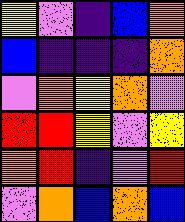[["yellow", "violet", "indigo", "blue", "orange"], ["blue", "indigo", "indigo", "indigo", "orange"], ["violet", "orange", "yellow", "orange", "violet"], ["red", "red", "yellow", "violet", "yellow"], ["orange", "red", "indigo", "violet", "red"], ["violet", "orange", "blue", "orange", "blue"]]